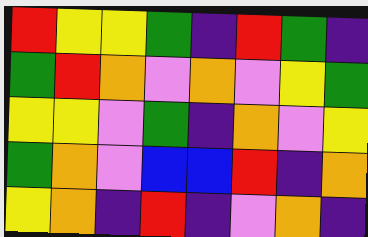[["red", "yellow", "yellow", "green", "indigo", "red", "green", "indigo"], ["green", "red", "orange", "violet", "orange", "violet", "yellow", "green"], ["yellow", "yellow", "violet", "green", "indigo", "orange", "violet", "yellow"], ["green", "orange", "violet", "blue", "blue", "red", "indigo", "orange"], ["yellow", "orange", "indigo", "red", "indigo", "violet", "orange", "indigo"]]